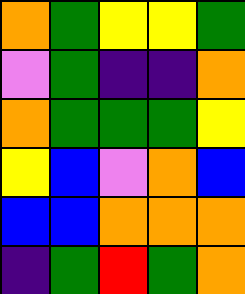[["orange", "green", "yellow", "yellow", "green"], ["violet", "green", "indigo", "indigo", "orange"], ["orange", "green", "green", "green", "yellow"], ["yellow", "blue", "violet", "orange", "blue"], ["blue", "blue", "orange", "orange", "orange"], ["indigo", "green", "red", "green", "orange"]]